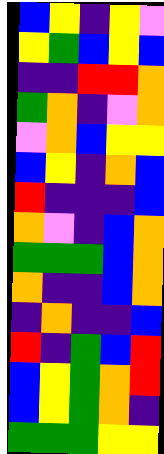[["blue", "yellow", "indigo", "yellow", "violet"], ["yellow", "green", "blue", "yellow", "blue"], ["indigo", "indigo", "red", "red", "orange"], ["green", "orange", "indigo", "violet", "orange"], ["violet", "orange", "blue", "yellow", "yellow"], ["blue", "yellow", "indigo", "orange", "blue"], ["red", "indigo", "indigo", "indigo", "blue"], ["orange", "violet", "indigo", "blue", "orange"], ["green", "green", "green", "blue", "orange"], ["orange", "indigo", "indigo", "blue", "orange"], ["indigo", "orange", "indigo", "indigo", "blue"], ["red", "indigo", "green", "blue", "red"], ["blue", "yellow", "green", "orange", "red"], ["blue", "yellow", "green", "orange", "indigo"], ["green", "green", "green", "yellow", "yellow"]]